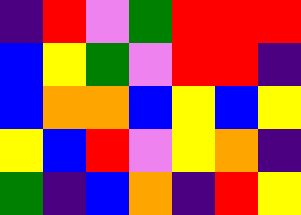[["indigo", "red", "violet", "green", "red", "red", "red"], ["blue", "yellow", "green", "violet", "red", "red", "indigo"], ["blue", "orange", "orange", "blue", "yellow", "blue", "yellow"], ["yellow", "blue", "red", "violet", "yellow", "orange", "indigo"], ["green", "indigo", "blue", "orange", "indigo", "red", "yellow"]]